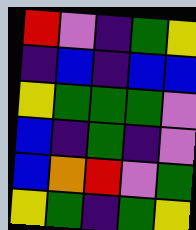[["red", "violet", "indigo", "green", "yellow"], ["indigo", "blue", "indigo", "blue", "blue"], ["yellow", "green", "green", "green", "violet"], ["blue", "indigo", "green", "indigo", "violet"], ["blue", "orange", "red", "violet", "green"], ["yellow", "green", "indigo", "green", "yellow"]]